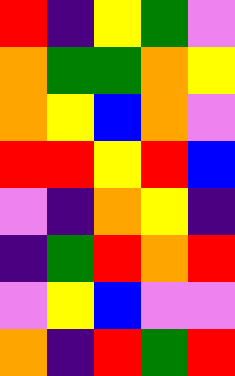[["red", "indigo", "yellow", "green", "violet"], ["orange", "green", "green", "orange", "yellow"], ["orange", "yellow", "blue", "orange", "violet"], ["red", "red", "yellow", "red", "blue"], ["violet", "indigo", "orange", "yellow", "indigo"], ["indigo", "green", "red", "orange", "red"], ["violet", "yellow", "blue", "violet", "violet"], ["orange", "indigo", "red", "green", "red"]]